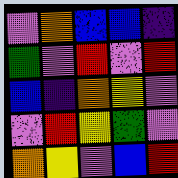[["violet", "orange", "blue", "blue", "indigo"], ["green", "violet", "red", "violet", "red"], ["blue", "indigo", "orange", "yellow", "violet"], ["violet", "red", "yellow", "green", "violet"], ["orange", "yellow", "violet", "blue", "red"]]